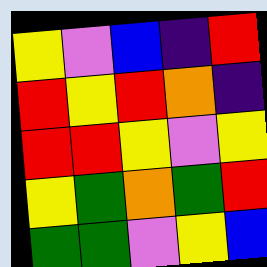[["yellow", "violet", "blue", "indigo", "red"], ["red", "yellow", "red", "orange", "indigo"], ["red", "red", "yellow", "violet", "yellow"], ["yellow", "green", "orange", "green", "red"], ["green", "green", "violet", "yellow", "blue"]]